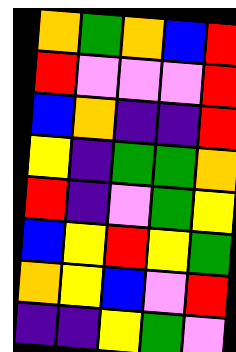[["orange", "green", "orange", "blue", "red"], ["red", "violet", "violet", "violet", "red"], ["blue", "orange", "indigo", "indigo", "red"], ["yellow", "indigo", "green", "green", "orange"], ["red", "indigo", "violet", "green", "yellow"], ["blue", "yellow", "red", "yellow", "green"], ["orange", "yellow", "blue", "violet", "red"], ["indigo", "indigo", "yellow", "green", "violet"]]